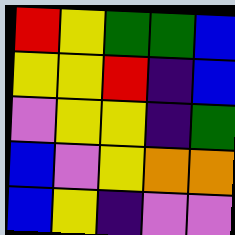[["red", "yellow", "green", "green", "blue"], ["yellow", "yellow", "red", "indigo", "blue"], ["violet", "yellow", "yellow", "indigo", "green"], ["blue", "violet", "yellow", "orange", "orange"], ["blue", "yellow", "indigo", "violet", "violet"]]